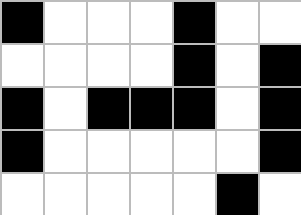[["black", "white", "white", "white", "black", "white", "white"], ["white", "white", "white", "white", "black", "white", "black"], ["black", "white", "black", "black", "black", "white", "black"], ["black", "white", "white", "white", "white", "white", "black"], ["white", "white", "white", "white", "white", "black", "white"]]